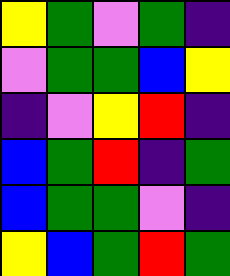[["yellow", "green", "violet", "green", "indigo"], ["violet", "green", "green", "blue", "yellow"], ["indigo", "violet", "yellow", "red", "indigo"], ["blue", "green", "red", "indigo", "green"], ["blue", "green", "green", "violet", "indigo"], ["yellow", "blue", "green", "red", "green"]]